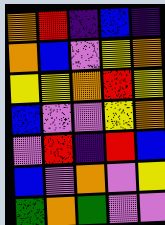[["orange", "red", "indigo", "blue", "indigo"], ["orange", "blue", "violet", "yellow", "orange"], ["yellow", "yellow", "orange", "red", "yellow"], ["blue", "violet", "violet", "yellow", "orange"], ["violet", "red", "indigo", "red", "blue"], ["blue", "violet", "orange", "violet", "yellow"], ["green", "orange", "green", "violet", "violet"]]